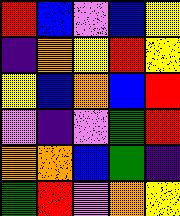[["red", "blue", "violet", "blue", "yellow"], ["indigo", "orange", "yellow", "red", "yellow"], ["yellow", "blue", "orange", "blue", "red"], ["violet", "indigo", "violet", "green", "red"], ["orange", "orange", "blue", "green", "indigo"], ["green", "red", "violet", "orange", "yellow"]]